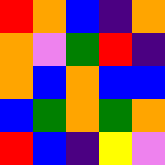[["red", "orange", "blue", "indigo", "orange"], ["orange", "violet", "green", "red", "indigo"], ["orange", "blue", "orange", "blue", "blue"], ["blue", "green", "orange", "green", "orange"], ["red", "blue", "indigo", "yellow", "violet"]]